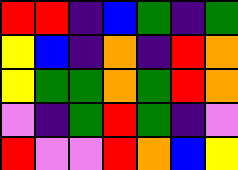[["red", "red", "indigo", "blue", "green", "indigo", "green"], ["yellow", "blue", "indigo", "orange", "indigo", "red", "orange"], ["yellow", "green", "green", "orange", "green", "red", "orange"], ["violet", "indigo", "green", "red", "green", "indigo", "violet"], ["red", "violet", "violet", "red", "orange", "blue", "yellow"]]